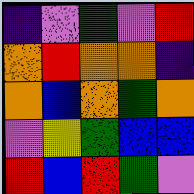[["indigo", "violet", "green", "violet", "red"], ["orange", "red", "orange", "orange", "indigo"], ["orange", "blue", "orange", "green", "orange"], ["violet", "yellow", "green", "blue", "blue"], ["red", "blue", "red", "green", "violet"]]